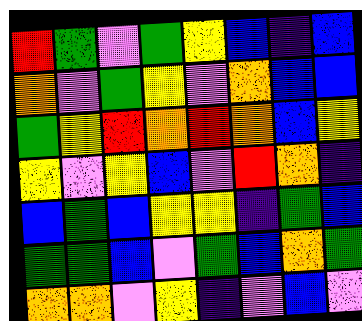[["red", "green", "violet", "green", "yellow", "blue", "indigo", "blue"], ["orange", "violet", "green", "yellow", "violet", "orange", "blue", "blue"], ["green", "yellow", "red", "orange", "red", "orange", "blue", "yellow"], ["yellow", "violet", "yellow", "blue", "violet", "red", "orange", "indigo"], ["blue", "green", "blue", "yellow", "yellow", "indigo", "green", "blue"], ["green", "green", "blue", "violet", "green", "blue", "orange", "green"], ["orange", "orange", "violet", "yellow", "indigo", "violet", "blue", "violet"]]